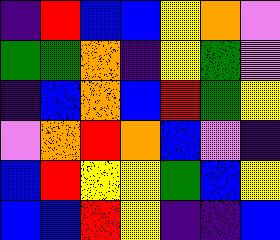[["indigo", "red", "blue", "blue", "yellow", "orange", "violet"], ["green", "green", "orange", "indigo", "yellow", "green", "violet"], ["indigo", "blue", "orange", "blue", "red", "green", "yellow"], ["violet", "orange", "red", "orange", "blue", "violet", "indigo"], ["blue", "red", "yellow", "yellow", "green", "blue", "yellow"], ["blue", "blue", "red", "yellow", "indigo", "indigo", "blue"]]